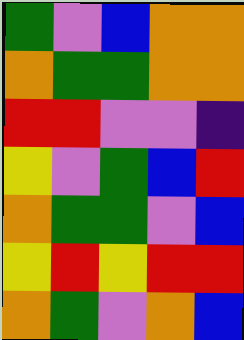[["green", "violet", "blue", "orange", "orange"], ["orange", "green", "green", "orange", "orange"], ["red", "red", "violet", "violet", "indigo"], ["yellow", "violet", "green", "blue", "red"], ["orange", "green", "green", "violet", "blue"], ["yellow", "red", "yellow", "red", "red"], ["orange", "green", "violet", "orange", "blue"]]